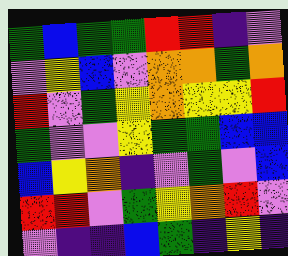[["green", "blue", "green", "green", "red", "red", "indigo", "violet"], ["violet", "yellow", "blue", "violet", "orange", "orange", "green", "orange"], ["red", "violet", "green", "yellow", "orange", "yellow", "yellow", "red"], ["green", "violet", "violet", "yellow", "green", "green", "blue", "blue"], ["blue", "yellow", "orange", "indigo", "violet", "green", "violet", "blue"], ["red", "red", "violet", "green", "yellow", "orange", "red", "violet"], ["violet", "indigo", "indigo", "blue", "green", "indigo", "yellow", "indigo"]]